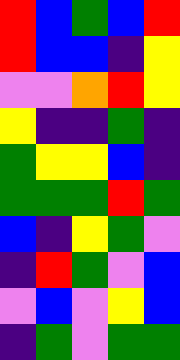[["red", "blue", "green", "blue", "red"], ["red", "blue", "blue", "indigo", "yellow"], ["violet", "violet", "orange", "red", "yellow"], ["yellow", "indigo", "indigo", "green", "indigo"], ["green", "yellow", "yellow", "blue", "indigo"], ["green", "green", "green", "red", "green"], ["blue", "indigo", "yellow", "green", "violet"], ["indigo", "red", "green", "violet", "blue"], ["violet", "blue", "violet", "yellow", "blue"], ["indigo", "green", "violet", "green", "green"]]